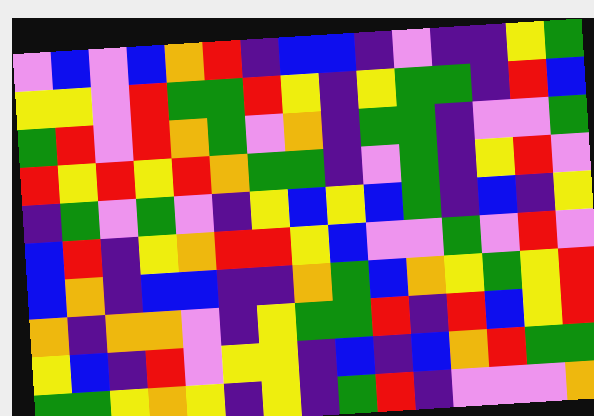[["violet", "blue", "violet", "blue", "orange", "red", "indigo", "blue", "blue", "indigo", "violet", "indigo", "indigo", "yellow", "green"], ["yellow", "yellow", "violet", "red", "green", "green", "red", "yellow", "indigo", "yellow", "green", "green", "indigo", "red", "blue"], ["green", "red", "violet", "red", "orange", "green", "violet", "orange", "indigo", "green", "green", "indigo", "violet", "violet", "green"], ["red", "yellow", "red", "yellow", "red", "orange", "green", "green", "indigo", "violet", "green", "indigo", "yellow", "red", "violet"], ["indigo", "green", "violet", "green", "violet", "indigo", "yellow", "blue", "yellow", "blue", "green", "indigo", "blue", "indigo", "yellow"], ["blue", "red", "indigo", "yellow", "orange", "red", "red", "yellow", "blue", "violet", "violet", "green", "violet", "red", "violet"], ["blue", "orange", "indigo", "blue", "blue", "indigo", "indigo", "orange", "green", "blue", "orange", "yellow", "green", "yellow", "red"], ["orange", "indigo", "orange", "orange", "violet", "indigo", "yellow", "green", "green", "red", "indigo", "red", "blue", "yellow", "red"], ["yellow", "blue", "indigo", "red", "violet", "yellow", "yellow", "indigo", "blue", "indigo", "blue", "orange", "red", "green", "green"], ["green", "green", "yellow", "orange", "yellow", "indigo", "yellow", "indigo", "green", "red", "indigo", "violet", "violet", "violet", "orange"]]